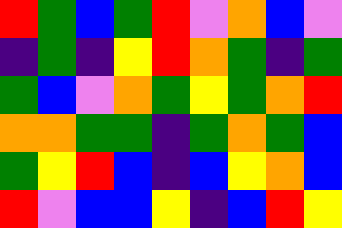[["red", "green", "blue", "green", "red", "violet", "orange", "blue", "violet"], ["indigo", "green", "indigo", "yellow", "red", "orange", "green", "indigo", "green"], ["green", "blue", "violet", "orange", "green", "yellow", "green", "orange", "red"], ["orange", "orange", "green", "green", "indigo", "green", "orange", "green", "blue"], ["green", "yellow", "red", "blue", "indigo", "blue", "yellow", "orange", "blue"], ["red", "violet", "blue", "blue", "yellow", "indigo", "blue", "red", "yellow"]]